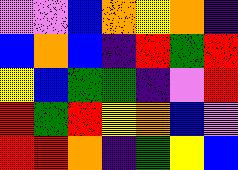[["violet", "violet", "blue", "orange", "yellow", "orange", "indigo"], ["blue", "orange", "blue", "indigo", "red", "green", "red"], ["yellow", "blue", "green", "green", "indigo", "violet", "red"], ["red", "green", "red", "yellow", "orange", "blue", "violet"], ["red", "red", "orange", "indigo", "green", "yellow", "blue"]]